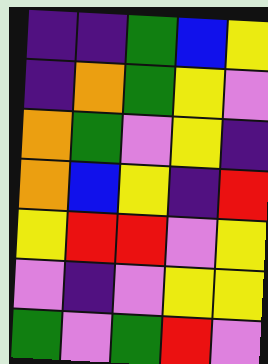[["indigo", "indigo", "green", "blue", "yellow"], ["indigo", "orange", "green", "yellow", "violet"], ["orange", "green", "violet", "yellow", "indigo"], ["orange", "blue", "yellow", "indigo", "red"], ["yellow", "red", "red", "violet", "yellow"], ["violet", "indigo", "violet", "yellow", "yellow"], ["green", "violet", "green", "red", "violet"]]